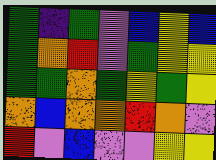[["green", "indigo", "green", "violet", "blue", "yellow", "blue"], ["green", "orange", "red", "violet", "green", "yellow", "yellow"], ["green", "green", "orange", "green", "yellow", "green", "yellow"], ["orange", "blue", "orange", "orange", "red", "orange", "violet"], ["red", "violet", "blue", "violet", "violet", "yellow", "yellow"]]